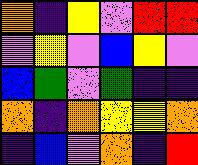[["orange", "indigo", "yellow", "violet", "red", "red"], ["violet", "yellow", "violet", "blue", "yellow", "violet"], ["blue", "green", "violet", "green", "indigo", "indigo"], ["orange", "indigo", "orange", "yellow", "yellow", "orange"], ["indigo", "blue", "violet", "orange", "indigo", "red"]]